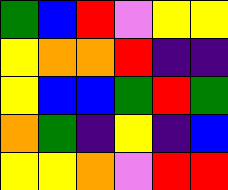[["green", "blue", "red", "violet", "yellow", "yellow"], ["yellow", "orange", "orange", "red", "indigo", "indigo"], ["yellow", "blue", "blue", "green", "red", "green"], ["orange", "green", "indigo", "yellow", "indigo", "blue"], ["yellow", "yellow", "orange", "violet", "red", "red"]]